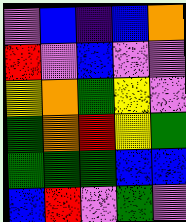[["violet", "blue", "indigo", "blue", "orange"], ["red", "violet", "blue", "violet", "violet"], ["yellow", "orange", "green", "yellow", "violet"], ["green", "orange", "red", "yellow", "green"], ["green", "green", "green", "blue", "blue"], ["blue", "red", "violet", "green", "violet"]]